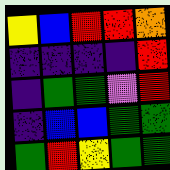[["yellow", "blue", "red", "red", "orange"], ["indigo", "indigo", "indigo", "indigo", "red"], ["indigo", "green", "green", "violet", "red"], ["indigo", "blue", "blue", "green", "green"], ["green", "red", "yellow", "green", "green"]]